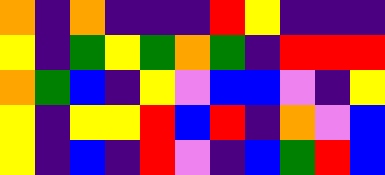[["orange", "indigo", "orange", "indigo", "indigo", "indigo", "red", "yellow", "indigo", "indigo", "indigo"], ["yellow", "indigo", "green", "yellow", "green", "orange", "green", "indigo", "red", "red", "red"], ["orange", "green", "blue", "indigo", "yellow", "violet", "blue", "blue", "violet", "indigo", "yellow"], ["yellow", "indigo", "yellow", "yellow", "red", "blue", "red", "indigo", "orange", "violet", "blue"], ["yellow", "indigo", "blue", "indigo", "red", "violet", "indigo", "blue", "green", "red", "blue"]]